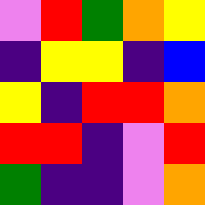[["violet", "red", "green", "orange", "yellow"], ["indigo", "yellow", "yellow", "indigo", "blue"], ["yellow", "indigo", "red", "red", "orange"], ["red", "red", "indigo", "violet", "red"], ["green", "indigo", "indigo", "violet", "orange"]]